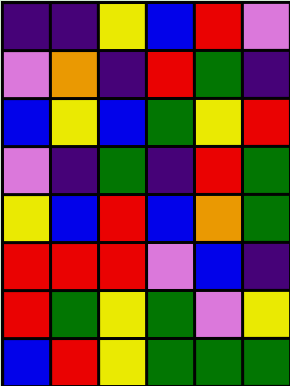[["indigo", "indigo", "yellow", "blue", "red", "violet"], ["violet", "orange", "indigo", "red", "green", "indigo"], ["blue", "yellow", "blue", "green", "yellow", "red"], ["violet", "indigo", "green", "indigo", "red", "green"], ["yellow", "blue", "red", "blue", "orange", "green"], ["red", "red", "red", "violet", "blue", "indigo"], ["red", "green", "yellow", "green", "violet", "yellow"], ["blue", "red", "yellow", "green", "green", "green"]]